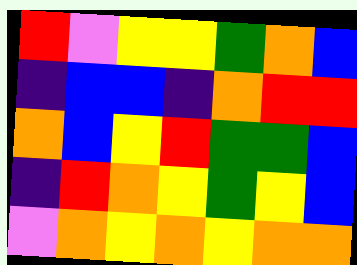[["red", "violet", "yellow", "yellow", "green", "orange", "blue"], ["indigo", "blue", "blue", "indigo", "orange", "red", "red"], ["orange", "blue", "yellow", "red", "green", "green", "blue"], ["indigo", "red", "orange", "yellow", "green", "yellow", "blue"], ["violet", "orange", "yellow", "orange", "yellow", "orange", "orange"]]